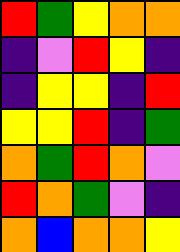[["red", "green", "yellow", "orange", "orange"], ["indigo", "violet", "red", "yellow", "indigo"], ["indigo", "yellow", "yellow", "indigo", "red"], ["yellow", "yellow", "red", "indigo", "green"], ["orange", "green", "red", "orange", "violet"], ["red", "orange", "green", "violet", "indigo"], ["orange", "blue", "orange", "orange", "yellow"]]